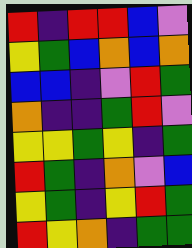[["red", "indigo", "red", "red", "blue", "violet"], ["yellow", "green", "blue", "orange", "blue", "orange"], ["blue", "blue", "indigo", "violet", "red", "green"], ["orange", "indigo", "indigo", "green", "red", "violet"], ["yellow", "yellow", "green", "yellow", "indigo", "green"], ["red", "green", "indigo", "orange", "violet", "blue"], ["yellow", "green", "indigo", "yellow", "red", "green"], ["red", "yellow", "orange", "indigo", "green", "green"]]